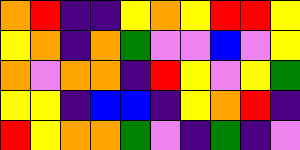[["orange", "red", "indigo", "indigo", "yellow", "orange", "yellow", "red", "red", "yellow"], ["yellow", "orange", "indigo", "orange", "green", "violet", "violet", "blue", "violet", "yellow"], ["orange", "violet", "orange", "orange", "indigo", "red", "yellow", "violet", "yellow", "green"], ["yellow", "yellow", "indigo", "blue", "blue", "indigo", "yellow", "orange", "red", "indigo"], ["red", "yellow", "orange", "orange", "green", "violet", "indigo", "green", "indigo", "violet"]]